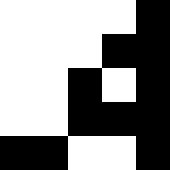[["white", "white", "white", "white", "black"], ["white", "white", "white", "black", "black"], ["white", "white", "black", "white", "black"], ["white", "white", "black", "black", "black"], ["black", "black", "white", "white", "black"]]